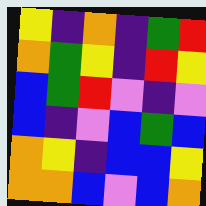[["yellow", "indigo", "orange", "indigo", "green", "red"], ["orange", "green", "yellow", "indigo", "red", "yellow"], ["blue", "green", "red", "violet", "indigo", "violet"], ["blue", "indigo", "violet", "blue", "green", "blue"], ["orange", "yellow", "indigo", "blue", "blue", "yellow"], ["orange", "orange", "blue", "violet", "blue", "orange"]]